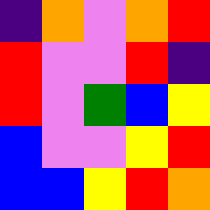[["indigo", "orange", "violet", "orange", "red"], ["red", "violet", "violet", "red", "indigo"], ["red", "violet", "green", "blue", "yellow"], ["blue", "violet", "violet", "yellow", "red"], ["blue", "blue", "yellow", "red", "orange"]]